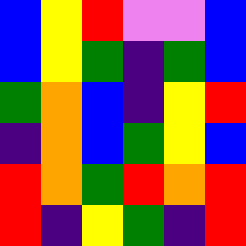[["blue", "yellow", "red", "violet", "violet", "blue"], ["blue", "yellow", "green", "indigo", "green", "blue"], ["green", "orange", "blue", "indigo", "yellow", "red"], ["indigo", "orange", "blue", "green", "yellow", "blue"], ["red", "orange", "green", "red", "orange", "red"], ["red", "indigo", "yellow", "green", "indigo", "red"]]